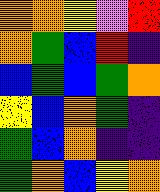[["orange", "orange", "yellow", "violet", "red"], ["orange", "green", "blue", "red", "indigo"], ["blue", "green", "blue", "green", "orange"], ["yellow", "blue", "orange", "green", "indigo"], ["green", "blue", "orange", "indigo", "indigo"], ["green", "orange", "blue", "yellow", "orange"]]